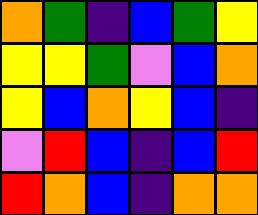[["orange", "green", "indigo", "blue", "green", "yellow"], ["yellow", "yellow", "green", "violet", "blue", "orange"], ["yellow", "blue", "orange", "yellow", "blue", "indigo"], ["violet", "red", "blue", "indigo", "blue", "red"], ["red", "orange", "blue", "indigo", "orange", "orange"]]